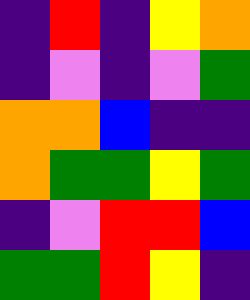[["indigo", "red", "indigo", "yellow", "orange"], ["indigo", "violet", "indigo", "violet", "green"], ["orange", "orange", "blue", "indigo", "indigo"], ["orange", "green", "green", "yellow", "green"], ["indigo", "violet", "red", "red", "blue"], ["green", "green", "red", "yellow", "indigo"]]